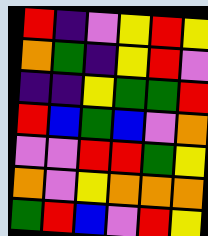[["red", "indigo", "violet", "yellow", "red", "yellow"], ["orange", "green", "indigo", "yellow", "red", "violet"], ["indigo", "indigo", "yellow", "green", "green", "red"], ["red", "blue", "green", "blue", "violet", "orange"], ["violet", "violet", "red", "red", "green", "yellow"], ["orange", "violet", "yellow", "orange", "orange", "orange"], ["green", "red", "blue", "violet", "red", "yellow"]]